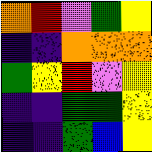[["orange", "red", "violet", "green", "yellow"], ["indigo", "indigo", "orange", "orange", "orange"], ["green", "yellow", "red", "violet", "yellow"], ["indigo", "indigo", "green", "green", "yellow"], ["indigo", "indigo", "green", "blue", "yellow"]]